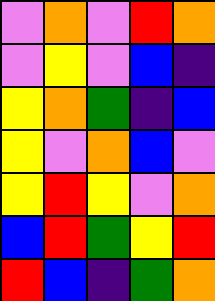[["violet", "orange", "violet", "red", "orange"], ["violet", "yellow", "violet", "blue", "indigo"], ["yellow", "orange", "green", "indigo", "blue"], ["yellow", "violet", "orange", "blue", "violet"], ["yellow", "red", "yellow", "violet", "orange"], ["blue", "red", "green", "yellow", "red"], ["red", "blue", "indigo", "green", "orange"]]